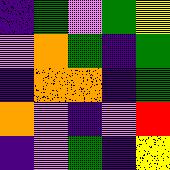[["indigo", "green", "violet", "green", "yellow"], ["violet", "orange", "green", "indigo", "green"], ["indigo", "orange", "orange", "indigo", "green"], ["orange", "violet", "indigo", "violet", "red"], ["indigo", "violet", "green", "indigo", "yellow"]]